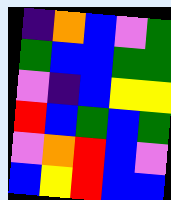[["indigo", "orange", "blue", "violet", "green"], ["green", "blue", "blue", "green", "green"], ["violet", "indigo", "blue", "yellow", "yellow"], ["red", "blue", "green", "blue", "green"], ["violet", "orange", "red", "blue", "violet"], ["blue", "yellow", "red", "blue", "blue"]]